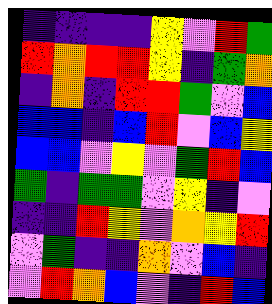[["indigo", "indigo", "indigo", "indigo", "yellow", "violet", "red", "green"], ["red", "orange", "red", "red", "yellow", "indigo", "green", "orange"], ["indigo", "orange", "indigo", "red", "red", "green", "violet", "blue"], ["blue", "blue", "indigo", "blue", "red", "violet", "blue", "yellow"], ["blue", "blue", "violet", "yellow", "violet", "green", "red", "blue"], ["green", "indigo", "green", "green", "violet", "yellow", "indigo", "violet"], ["indigo", "indigo", "red", "yellow", "violet", "orange", "yellow", "red"], ["violet", "green", "indigo", "indigo", "orange", "violet", "blue", "indigo"], ["violet", "red", "orange", "blue", "violet", "indigo", "red", "blue"]]